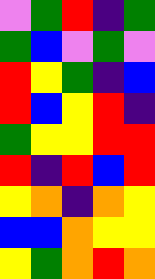[["violet", "green", "red", "indigo", "green"], ["green", "blue", "violet", "green", "violet"], ["red", "yellow", "green", "indigo", "blue"], ["red", "blue", "yellow", "red", "indigo"], ["green", "yellow", "yellow", "red", "red"], ["red", "indigo", "red", "blue", "red"], ["yellow", "orange", "indigo", "orange", "yellow"], ["blue", "blue", "orange", "yellow", "yellow"], ["yellow", "green", "orange", "red", "orange"]]